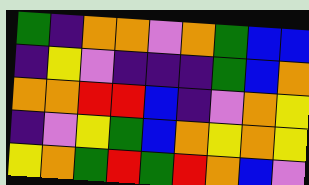[["green", "indigo", "orange", "orange", "violet", "orange", "green", "blue", "blue"], ["indigo", "yellow", "violet", "indigo", "indigo", "indigo", "green", "blue", "orange"], ["orange", "orange", "red", "red", "blue", "indigo", "violet", "orange", "yellow"], ["indigo", "violet", "yellow", "green", "blue", "orange", "yellow", "orange", "yellow"], ["yellow", "orange", "green", "red", "green", "red", "orange", "blue", "violet"]]